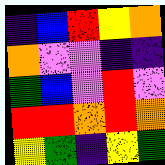[["indigo", "blue", "red", "yellow", "orange"], ["orange", "violet", "violet", "indigo", "indigo"], ["green", "blue", "violet", "red", "violet"], ["red", "red", "orange", "red", "orange"], ["yellow", "green", "indigo", "yellow", "green"]]